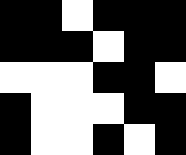[["black", "black", "white", "black", "black", "black"], ["black", "black", "black", "white", "black", "black"], ["white", "white", "white", "black", "black", "white"], ["black", "white", "white", "white", "black", "black"], ["black", "white", "white", "black", "white", "black"]]